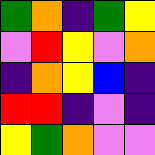[["green", "orange", "indigo", "green", "yellow"], ["violet", "red", "yellow", "violet", "orange"], ["indigo", "orange", "yellow", "blue", "indigo"], ["red", "red", "indigo", "violet", "indigo"], ["yellow", "green", "orange", "violet", "violet"]]